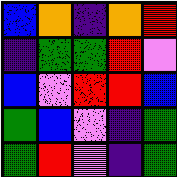[["blue", "orange", "indigo", "orange", "red"], ["indigo", "green", "green", "red", "violet"], ["blue", "violet", "red", "red", "blue"], ["green", "blue", "violet", "indigo", "green"], ["green", "red", "violet", "indigo", "green"]]